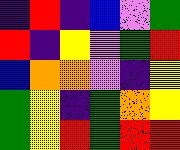[["indigo", "red", "indigo", "blue", "violet", "green"], ["red", "indigo", "yellow", "violet", "green", "red"], ["blue", "orange", "orange", "violet", "indigo", "yellow"], ["green", "yellow", "indigo", "green", "orange", "yellow"], ["green", "yellow", "red", "green", "red", "red"]]